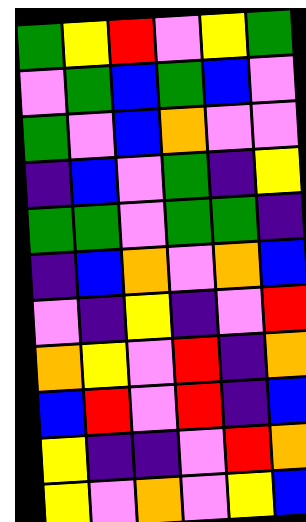[["green", "yellow", "red", "violet", "yellow", "green"], ["violet", "green", "blue", "green", "blue", "violet"], ["green", "violet", "blue", "orange", "violet", "violet"], ["indigo", "blue", "violet", "green", "indigo", "yellow"], ["green", "green", "violet", "green", "green", "indigo"], ["indigo", "blue", "orange", "violet", "orange", "blue"], ["violet", "indigo", "yellow", "indigo", "violet", "red"], ["orange", "yellow", "violet", "red", "indigo", "orange"], ["blue", "red", "violet", "red", "indigo", "blue"], ["yellow", "indigo", "indigo", "violet", "red", "orange"], ["yellow", "violet", "orange", "violet", "yellow", "blue"]]